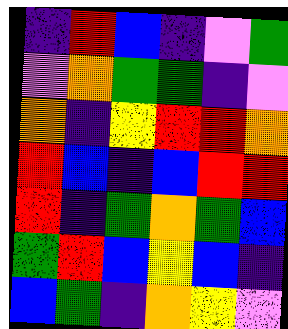[["indigo", "red", "blue", "indigo", "violet", "green"], ["violet", "orange", "green", "green", "indigo", "violet"], ["orange", "indigo", "yellow", "red", "red", "orange"], ["red", "blue", "indigo", "blue", "red", "red"], ["red", "indigo", "green", "orange", "green", "blue"], ["green", "red", "blue", "yellow", "blue", "indigo"], ["blue", "green", "indigo", "orange", "yellow", "violet"]]